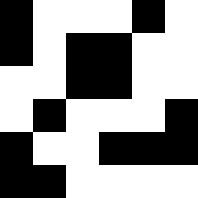[["black", "white", "white", "white", "black", "white"], ["black", "white", "black", "black", "white", "white"], ["white", "white", "black", "black", "white", "white"], ["white", "black", "white", "white", "white", "black"], ["black", "white", "white", "black", "black", "black"], ["black", "black", "white", "white", "white", "white"]]